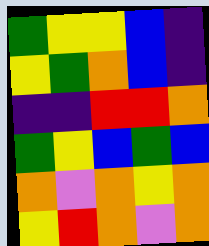[["green", "yellow", "yellow", "blue", "indigo"], ["yellow", "green", "orange", "blue", "indigo"], ["indigo", "indigo", "red", "red", "orange"], ["green", "yellow", "blue", "green", "blue"], ["orange", "violet", "orange", "yellow", "orange"], ["yellow", "red", "orange", "violet", "orange"]]